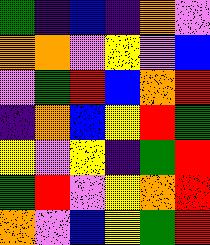[["green", "indigo", "blue", "indigo", "orange", "violet"], ["orange", "orange", "violet", "yellow", "violet", "blue"], ["violet", "green", "red", "blue", "orange", "red"], ["indigo", "orange", "blue", "yellow", "red", "green"], ["yellow", "violet", "yellow", "indigo", "green", "red"], ["green", "red", "violet", "yellow", "orange", "red"], ["orange", "violet", "blue", "yellow", "green", "red"]]